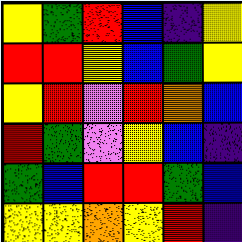[["yellow", "green", "red", "blue", "indigo", "yellow"], ["red", "red", "yellow", "blue", "green", "yellow"], ["yellow", "red", "violet", "red", "orange", "blue"], ["red", "green", "violet", "yellow", "blue", "indigo"], ["green", "blue", "red", "red", "green", "blue"], ["yellow", "yellow", "orange", "yellow", "red", "indigo"]]